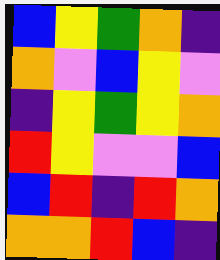[["blue", "yellow", "green", "orange", "indigo"], ["orange", "violet", "blue", "yellow", "violet"], ["indigo", "yellow", "green", "yellow", "orange"], ["red", "yellow", "violet", "violet", "blue"], ["blue", "red", "indigo", "red", "orange"], ["orange", "orange", "red", "blue", "indigo"]]